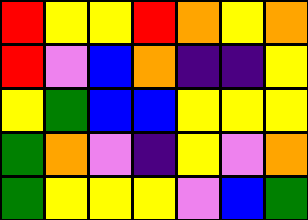[["red", "yellow", "yellow", "red", "orange", "yellow", "orange"], ["red", "violet", "blue", "orange", "indigo", "indigo", "yellow"], ["yellow", "green", "blue", "blue", "yellow", "yellow", "yellow"], ["green", "orange", "violet", "indigo", "yellow", "violet", "orange"], ["green", "yellow", "yellow", "yellow", "violet", "blue", "green"]]